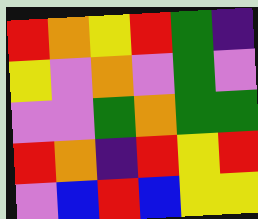[["red", "orange", "yellow", "red", "green", "indigo"], ["yellow", "violet", "orange", "violet", "green", "violet"], ["violet", "violet", "green", "orange", "green", "green"], ["red", "orange", "indigo", "red", "yellow", "red"], ["violet", "blue", "red", "blue", "yellow", "yellow"]]